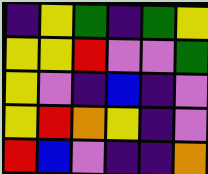[["indigo", "yellow", "green", "indigo", "green", "yellow"], ["yellow", "yellow", "red", "violet", "violet", "green"], ["yellow", "violet", "indigo", "blue", "indigo", "violet"], ["yellow", "red", "orange", "yellow", "indigo", "violet"], ["red", "blue", "violet", "indigo", "indigo", "orange"]]